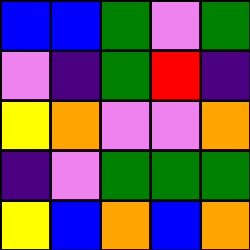[["blue", "blue", "green", "violet", "green"], ["violet", "indigo", "green", "red", "indigo"], ["yellow", "orange", "violet", "violet", "orange"], ["indigo", "violet", "green", "green", "green"], ["yellow", "blue", "orange", "blue", "orange"]]